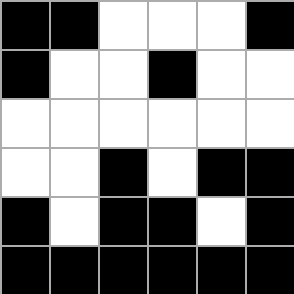[["black", "black", "white", "white", "white", "black"], ["black", "white", "white", "black", "white", "white"], ["white", "white", "white", "white", "white", "white"], ["white", "white", "black", "white", "black", "black"], ["black", "white", "black", "black", "white", "black"], ["black", "black", "black", "black", "black", "black"]]